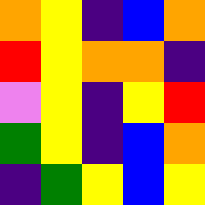[["orange", "yellow", "indigo", "blue", "orange"], ["red", "yellow", "orange", "orange", "indigo"], ["violet", "yellow", "indigo", "yellow", "red"], ["green", "yellow", "indigo", "blue", "orange"], ["indigo", "green", "yellow", "blue", "yellow"]]